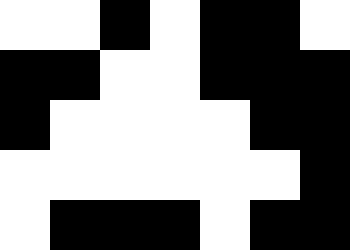[["white", "white", "black", "white", "black", "black", "white"], ["black", "black", "white", "white", "black", "black", "black"], ["black", "white", "white", "white", "white", "black", "black"], ["white", "white", "white", "white", "white", "white", "black"], ["white", "black", "black", "black", "white", "black", "black"]]